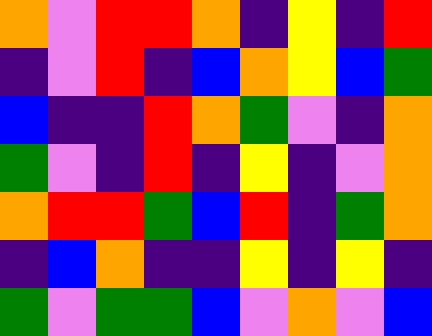[["orange", "violet", "red", "red", "orange", "indigo", "yellow", "indigo", "red"], ["indigo", "violet", "red", "indigo", "blue", "orange", "yellow", "blue", "green"], ["blue", "indigo", "indigo", "red", "orange", "green", "violet", "indigo", "orange"], ["green", "violet", "indigo", "red", "indigo", "yellow", "indigo", "violet", "orange"], ["orange", "red", "red", "green", "blue", "red", "indigo", "green", "orange"], ["indigo", "blue", "orange", "indigo", "indigo", "yellow", "indigo", "yellow", "indigo"], ["green", "violet", "green", "green", "blue", "violet", "orange", "violet", "blue"]]